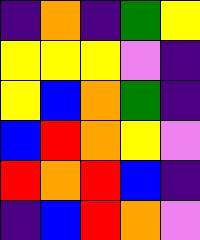[["indigo", "orange", "indigo", "green", "yellow"], ["yellow", "yellow", "yellow", "violet", "indigo"], ["yellow", "blue", "orange", "green", "indigo"], ["blue", "red", "orange", "yellow", "violet"], ["red", "orange", "red", "blue", "indigo"], ["indigo", "blue", "red", "orange", "violet"]]